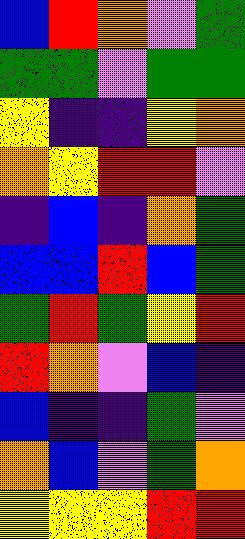[["blue", "red", "orange", "violet", "green"], ["green", "green", "violet", "green", "green"], ["yellow", "indigo", "indigo", "yellow", "orange"], ["orange", "yellow", "red", "red", "violet"], ["indigo", "blue", "indigo", "orange", "green"], ["blue", "blue", "red", "blue", "green"], ["green", "red", "green", "yellow", "red"], ["red", "orange", "violet", "blue", "indigo"], ["blue", "indigo", "indigo", "green", "violet"], ["orange", "blue", "violet", "green", "orange"], ["yellow", "yellow", "yellow", "red", "red"]]